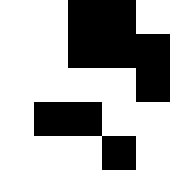[["white", "white", "black", "black", "white"], ["white", "white", "black", "black", "black"], ["white", "white", "white", "white", "black"], ["white", "black", "black", "white", "white"], ["white", "white", "white", "black", "white"]]